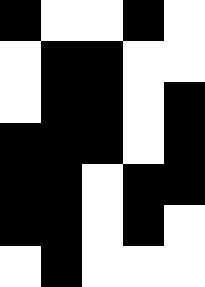[["black", "white", "white", "black", "white"], ["white", "black", "black", "white", "white"], ["white", "black", "black", "white", "black"], ["black", "black", "black", "white", "black"], ["black", "black", "white", "black", "black"], ["black", "black", "white", "black", "white"], ["white", "black", "white", "white", "white"]]